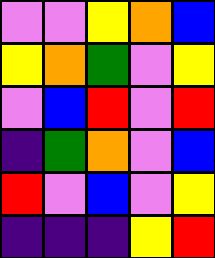[["violet", "violet", "yellow", "orange", "blue"], ["yellow", "orange", "green", "violet", "yellow"], ["violet", "blue", "red", "violet", "red"], ["indigo", "green", "orange", "violet", "blue"], ["red", "violet", "blue", "violet", "yellow"], ["indigo", "indigo", "indigo", "yellow", "red"]]